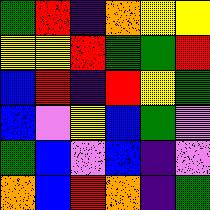[["green", "red", "indigo", "orange", "yellow", "yellow"], ["yellow", "yellow", "red", "green", "green", "red"], ["blue", "red", "indigo", "red", "yellow", "green"], ["blue", "violet", "yellow", "blue", "green", "violet"], ["green", "blue", "violet", "blue", "indigo", "violet"], ["orange", "blue", "red", "orange", "indigo", "green"]]